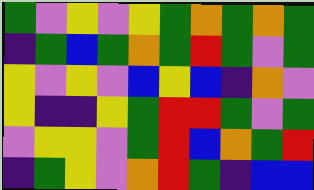[["green", "violet", "yellow", "violet", "yellow", "green", "orange", "green", "orange", "green"], ["indigo", "green", "blue", "green", "orange", "green", "red", "green", "violet", "green"], ["yellow", "violet", "yellow", "violet", "blue", "yellow", "blue", "indigo", "orange", "violet"], ["yellow", "indigo", "indigo", "yellow", "green", "red", "red", "green", "violet", "green"], ["violet", "yellow", "yellow", "violet", "green", "red", "blue", "orange", "green", "red"], ["indigo", "green", "yellow", "violet", "orange", "red", "green", "indigo", "blue", "blue"]]